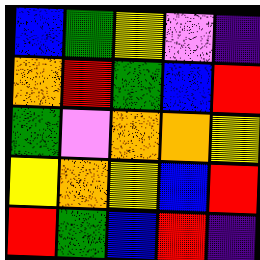[["blue", "green", "yellow", "violet", "indigo"], ["orange", "red", "green", "blue", "red"], ["green", "violet", "orange", "orange", "yellow"], ["yellow", "orange", "yellow", "blue", "red"], ["red", "green", "blue", "red", "indigo"]]